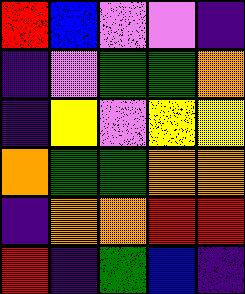[["red", "blue", "violet", "violet", "indigo"], ["indigo", "violet", "green", "green", "orange"], ["indigo", "yellow", "violet", "yellow", "yellow"], ["orange", "green", "green", "orange", "orange"], ["indigo", "orange", "orange", "red", "red"], ["red", "indigo", "green", "blue", "indigo"]]